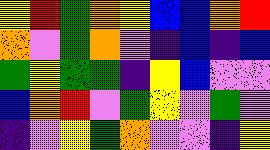[["yellow", "red", "green", "orange", "yellow", "blue", "blue", "orange", "red"], ["orange", "violet", "green", "orange", "violet", "indigo", "blue", "indigo", "blue"], ["green", "yellow", "green", "green", "indigo", "yellow", "blue", "violet", "violet"], ["blue", "orange", "red", "violet", "green", "yellow", "violet", "green", "violet"], ["indigo", "violet", "yellow", "green", "orange", "violet", "violet", "indigo", "yellow"]]